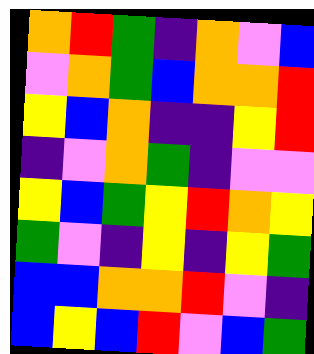[["orange", "red", "green", "indigo", "orange", "violet", "blue"], ["violet", "orange", "green", "blue", "orange", "orange", "red"], ["yellow", "blue", "orange", "indigo", "indigo", "yellow", "red"], ["indigo", "violet", "orange", "green", "indigo", "violet", "violet"], ["yellow", "blue", "green", "yellow", "red", "orange", "yellow"], ["green", "violet", "indigo", "yellow", "indigo", "yellow", "green"], ["blue", "blue", "orange", "orange", "red", "violet", "indigo"], ["blue", "yellow", "blue", "red", "violet", "blue", "green"]]